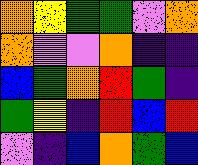[["orange", "yellow", "green", "green", "violet", "orange"], ["orange", "violet", "violet", "orange", "indigo", "indigo"], ["blue", "green", "orange", "red", "green", "indigo"], ["green", "yellow", "indigo", "red", "blue", "red"], ["violet", "indigo", "blue", "orange", "green", "blue"]]